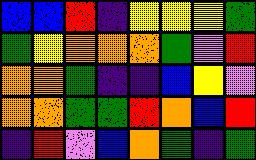[["blue", "blue", "red", "indigo", "yellow", "yellow", "yellow", "green"], ["green", "yellow", "orange", "orange", "orange", "green", "violet", "red"], ["orange", "orange", "green", "indigo", "indigo", "blue", "yellow", "violet"], ["orange", "orange", "green", "green", "red", "orange", "blue", "red"], ["indigo", "red", "violet", "blue", "orange", "green", "indigo", "green"]]